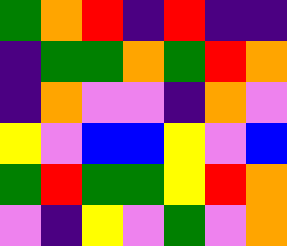[["green", "orange", "red", "indigo", "red", "indigo", "indigo"], ["indigo", "green", "green", "orange", "green", "red", "orange"], ["indigo", "orange", "violet", "violet", "indigo", "orange", "violet"], ["yellow", "violet", "blue", "blue", "yellow", "violet", "blue"], ["green", "red", "green", "green", "yellow", "red", "orange"], ["violet", "indigo", "yellow", "violet", "green", "violet", "orange"]]